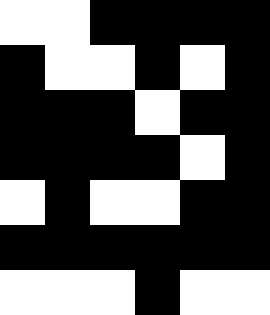[["white", "white", "black", "black", "black", "black"], ["black", "white", "white", "black", "white", "black"], ["black", "black", "black", "white", "black", "black"], ["black", "black", "black", "black", "white", "black"], ["white", "black", "white", "white", "black", "black"], ["black", "black", "black", "black", "black", "black"], ["white", "white", "white", "black", "white", "white"]]